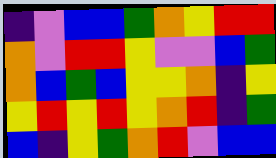[["indigo", "violet", "blue", "blue", "green", "orange", "yellow", "red", "red"], ["orange", "violet", "red", "red", "yellow", "violet", "violet", "blue", "green"], ["orange", "blue", "green", "blue", "yellow", "yellow", "orange", "indigo", "yellow"], ["yellow", "red", "yellow", "red", "yellow", "orange", "red", "indigo", "green"], ["blue", "indigo", "yellow", "green", "orange", "red", "violet", "blue", "blue"]]